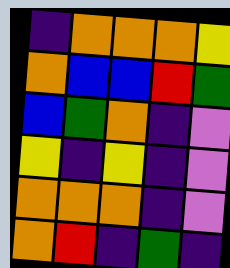[["indigo", "orange", "orange", "orange", "yellow"], ["orange", "blue", "blue", "red", "green"], ["blue", "green", "orange", "indigo", "violet"], ["yellow", "indigo", "yellow", "indigo", "violet"], ["orange", "orange", "orange", "indigo", "violet"], ["orange", "red", "indigo", "green", "indigo"]]